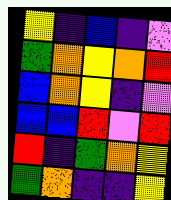[["yellow", "indigo", "blue", "indigo", "violet"], ["green", "orange", "yellow", "orange", "red"], ["blue", "orange", "yellow", "indigo", "violet"], ["blue", "blue", "red", "violet", "red"], ["red", "indigo", "green", "orange", "yellow"], ["green", "orange", "indigo", "indigo", "yellow"]]